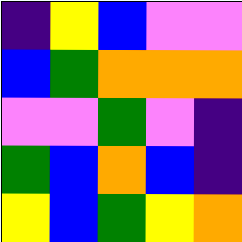[["indigo", "yellow", "blue", "violet", "violet"], ["blue", "green", "orange", "orange", "orange"], ["violet", "violet", "green", "violet", "indigo"], ["green", "blue", "orange", "blue", "indigo"], ["yellow", "blue", "green", "yellow", "orange"]]